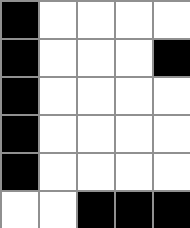[["black", "white", "white", "white", "white"], ["black", "white", "white", "white", "black"], ["black", "white", "white", "white", "white"], ["black", "white", "white", "white", "white"], ["black", "white", "white", "white", "white"], ["white", "white", "black", "black", "black"]]